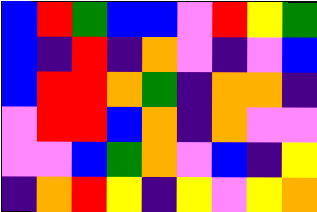[["blue", "red", "green", "blue", "blue", "violet", "red", "yellow", "green"], ["blue", "indigo", "red", "indigo", "orange", "violet", "indigo", "violet", "blue"], ["blue", "red", "red", "orange", "green", "indigo", "orange", "orange", "indigo"], ["violet", "red", "red", "blue", "orange", "indigo", "orange", "violet", "violet"], ["violet", "violet", "blue", "green", "orange", "violet", "blue", "indigo", "yellow"], ["indigo", "orange", "red", "yellow", "indigo", "yellow", "violet", "yellow", "orange"]]